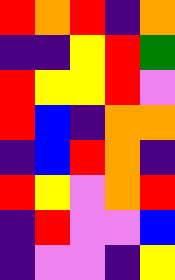[["red", "orange", "red", "indigo", "orange"], ["indigo", "indigo", "yellow", "red", "green"], ["red", "yellow", "yellow", "red", "violet"], ["red", "blue", "indigo", "orange", "orange"], ["indigo", "blue", "red", "orange", "indigo"], ["red", "yellow", "violet", "orange", "red"], ["indigo", "red", "violet", "violet", "blue"], ["indigo", "violet", "violet", "indigo", "yellow"]]